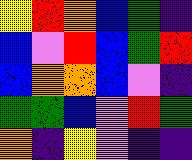[["yellow", "red", "orange", "blue", "green", "indigo"], ["blue", "violet", "red", "blue", "green", "red"], ["blue", "orange", "orange", "blue", "violet", "indigo"], ["green", "green", "blue", "violet", "red", "green"], ["orange", "indigo", "yellow", "violet", "indigo", "indigo"]]